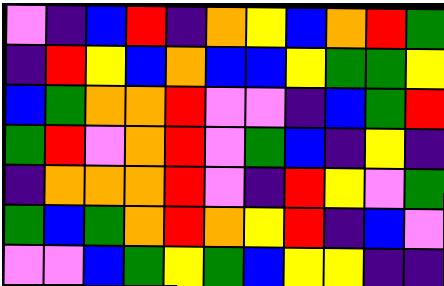[["violet", "indigo", "blue", "red", "indigo", "orange", "yellow", "blue", "orange", "red", "green"], ["indigo", "red", "yellow", "blue", "orange", "blue", "blue", "yellow", "green", "green", "yellow"], ["blue", "green", "orange", "orange", "red", "violet", "violet", "indigo", "blue", "green", "red"], ["green", "red", "violet", "orange", "red", "violet", "green", "blue", "indigo", "yellow", "indigo"], ["indigo", "orange", "orange", "orange", "red", "violet", "indigo", "red", "yellow", "violet", "green"], ["green", "blue", "green", "orange", "red", "orange", "yellow", "red", "indigo", "blue", "violet"], ["violet", "violet", "blue", "green", "yellow", "green", "blue", "yellow", "yellow", "indigo", "indigo"]]